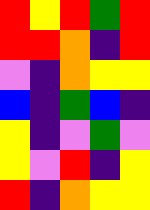[["red", "yellow", "red", "green", "red"], ["red", "red", "orange", "indigo", "red"], ["violet", "indigo", "orange", "yellow", "yellow"], ["blue", "indigo", "green", "blue", "indigo"], ["yellow", "indigo", "violet", "green", "violet"], ["yellow", "violet", "red", "indigo", "yellow"], ["red", "indigo", "orange", "yellow", "yellow"]]